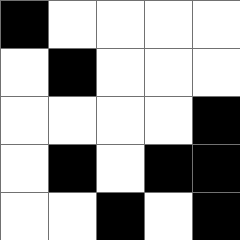[["black", "white", "white", "white", "white"], ["white", "black", "white", "white", "white"], ["white", "white", "white", "white", "black"], ["white", "black", "white", "black", "black"], ["white", "white", "black", "white", "black"]]